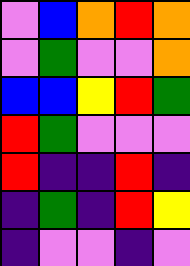[["violet", "blue", "orange", "red", "orange"], ["violet", "green", "violet", "violet", "orange"], ["blue", "blue", "yellow", "red", "green"], ["red", "green", "violet", "violet", "violet"], ["red", "indigo", "indigo", "red", "indigo"], ["indigo", "green", "indigo", "red", "yellow"], ["indigo", "violet", "violet", "indigo", "violet"]]